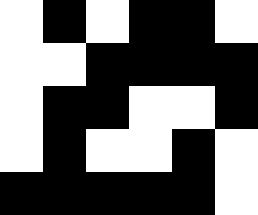[["white", "black", "white", "black", "black", "white"], ["white", "white", "black", "black", "black", "black"], ["white", "black", "black", "white", "white", "black"], ["white", "black", "white", "white", "black", "white"], ["black", "black", "black", "black", "black", "white"]]